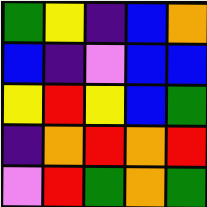[["green", "yellow", "indigo", "blue", "orange"], ["blue", "indigo", "violet", "blue", "blue"], ["yellow", "red", "yellow", "blue", "green"], ["indigo", "orange", "red", "orange", "red"], ["violet", "red", "green", "orange", "green"]]